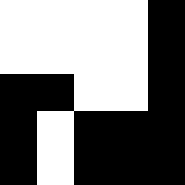[["white", "white", "white", "white", "black"], ["white", "white", "white", "white", "black"], ["black", "black", "white", "white", "black"], ["black", "white", "black", "black", "black"], ["black", "white", "black", "black", "black"]]